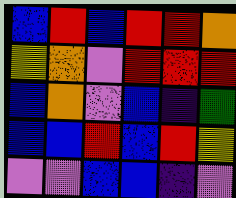[["blue", "red", "blue", "red", "red", "orange"], ["yellow", "orange", "violet", "red", "red", "red"], ["blue", "orange", "violet", "blue", "indigo", "green"], ["blue", "blue", "red", "blue", "red", "yellow"], ["violet", "violet", "blue", "blue", "indigo", "violet"]]